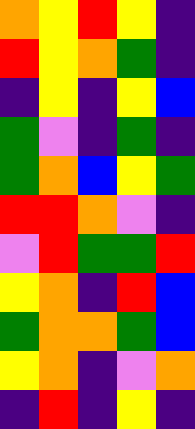[["orange", "yellow", "red", "yellow", "indigo"], ["red", "yellow", "orange", "green", "indigo"], ["indigo", "yellow", "indigo", "yellow", "blue"], ["green", "violet", "indigo", "green", "indigo"], ["green", "orange", "blue", "yellow", "green"], ["red", "red", "orange", "violet", "indigo"], ["violet", "red", "green", "green", "red"], ["yellow", "orange", "indigo", "red", "blue"], ["green", "orange", "orange", "green", "blue"], ["yellow", "orange", "indigo", "violet", "orange"], ["indigo", "red", "indigo", "yellow", "indigo"]]